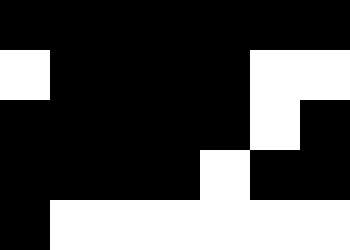[["black", "black", "black", "black", "black", "black", "black"], ["white", "black", "black", "black", "black", "white", "white"], ["black", "black", "black", "black", "black", "white", "black"], ["black", "black", "black", "black", "white", "black", "black"], ["black", "white", "white", "white", "white", "white", "white"]]